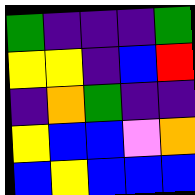[["green", "indigo", "indigo", "indigo", "green"], ["yellow", "yellow", "indigo", "blue", "red"], ["indigo", "orange", "green", "indigo", "indigo"], ["yellow", "blue", "blue", "violet", "orange"], ["blue", "yellow", "blue", "blue", "blue"]]